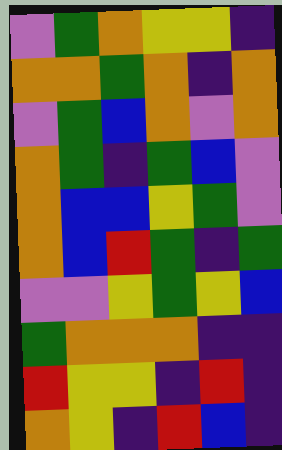[["violet", "green", "orange", "yellow", "yellow", "indigo"], ["orange", "orange", "green", "orange", "indigo", "orange"], ["violet", "green", "blue", "orange", "violet", "orange"], ["orange", "green", "indigo", "green", "blue", "violet"], ["orange", "blue", "blue", "yellow", "green", "violet"], ["orange", "blue", "red", "green", "indigo", "green"], ["violet", "violet", "yellow", "green", "yellow", "blue"], ["green", "orange", "orange", "orange", "indigo", "indigo"], ["red", "yellow", "yellow", "indigo", "red", "indigo"], ["orange", "yellow", "indigo", "red", "blue", "indigo"]]